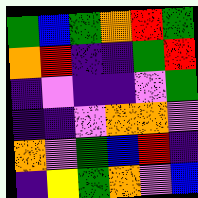[["green", "blue", "green", "orange", "red", "green"], ["orange", "red", "indigo", "indigo", "green", "red"], ["indigo", "violet", "indigo", "indigo", "violet", "green"], ["indigo", "indigo", "violet", "orange", "orange", "violet"], ["orange", "violet", "green", "blue", "red", "indigo"], ["indigo", "yellow", "green", "orange", "violet", "blue"]]